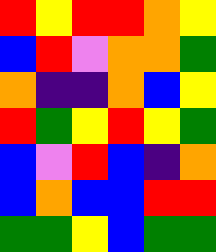[["red", "yellow", "red", "red", "orange", "yellow"], ["blue", "red", "violet", "orange", "orange", "green"], ["orange", "indigo", "indigo", "orange", "blue", "yellow"], ["red", "green", "yellow", "red", "yellow", "green"], ["blue", "violet", "red", "blue", "indigo", "orange"], ["blue", "orange", "blue", "blue", "red", "red"], ["green", "green", "yellow", "blue", "green", "green"]]